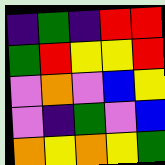[["indigo", "green", "indigo", "red", "red"], ["green", "red", "yellow", "yellow", "red"], ["violet", "orange", "violet", "blue", "yellow"], ["violet", "indigo", "green", "violet", "blue"], ["orange", "yellow", "orange", "yellow", "green"]]